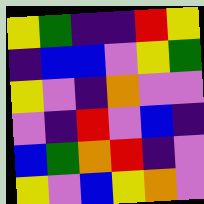[["yellow", "green", "indigo", "indigo", "red", "yellow"], ["indigo", "blue", "blue", "violet", "yellow", "green"], ["yellow", "violet", "indigo", "orange", "violet", "violet"], ["violet", "indigo", "red", "violet", "blue", "indigo"], ["blue", "green", "orange", "red", "indigo", "violet"], ["yellow", "violet", "blue", "yellow", "orange", "violet"]]